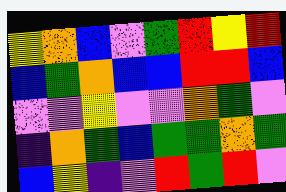[["yellow", "orange", "blue", "violet", "green", "red", "yellow", "red"], ["blue", "green", "orange", "blue", "blue", "red", "red", "blue"], ["violet", "violet", "yellow", "violet", "violet", "orange", "green", "violet"], ["indigo", "orange", "green", "blue", "green", "green", "orange", "green"], ["blue", "yellow", "indigo", "violet", "red", "green", "red", "violet"]]